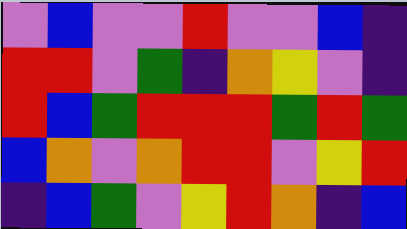[["violet", "blue", "violet", "violet", "red", "violet", "violet", "blue", "indigo"], ["red", "red", "violet", "green", "indigo", "orange", "yellow", "violet", "indigo"], ["red", "blue", "green", "red", "red", "red", "green", "red", "green"], ["blue", "orange", "violet", "orange", "red", "red", "violet", "yellow", "red"], ["indigo", "blue", "green", "violet", "yellow", "red", "orange", "indigo", "blue"]]